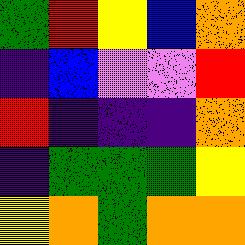[["green", "red", "yellow", "blue", "orange"], ["indigo", "blue", "violet", "violet", "red"], ["red", "indigo", "indigo", "indigo", "orange"], ["indigo", "green", "green", "green", "yellow"], ["yellow", "orange", "green", "orange", "orange"]]